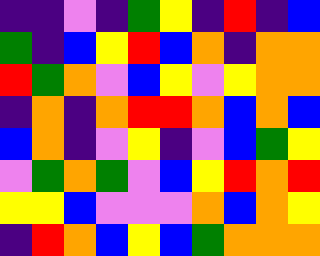[["indigo", "indigo", "violet", "indigo", "green", "yellow", "indigo", "red", "indigo", "blue"], ["green", "indigo", "blue", "yellow", "red", "blue", "orange", "indigo", "orange", "orange"], ["red", "green", "orange", "violet", "blue", "yellow", "violet", "yellow", "orange", "orange"], ["indigo", "orange", "indigo", "orange", "red", "red", "orange", "blue", "orange", "blue"], ["blue", "orange", "indigo", "violet", "yellow", "indigo", "violet", "blue", "green", "yellow"], ["violet", "green", "orange", "green", "violet", "blue", "yellow", "red", "orange", "red"], ["yellow", "yellow", "blue", "violet", "violet", "violet", "orange", "blue", "orange", "yellow"], ["indigo", "red", "orange", "blue", "yellow", "blue", "green", "orange", "orange", "orange"]]